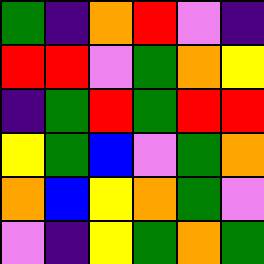[["green", "indigo", "orange", "red", "violet", "indigo"], ["red", "red", "violet", "green", "orange", "yellow"], ["indigo", "green", "red", "green", "red", "red"], ["yellow", "green", "blue", "violet", "green", "orange"], ["orange", "blue", "yellow", "orange", "green", "violet"], ["violet", "indigo", "yellow", "green", "orange", "green"]]